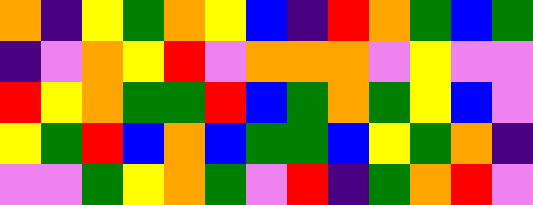[["orange", "indigo", "yellow", "green", "orange", "yellow", "blue", "indigo", "red", "orange", "green", "blue", "green"], ["indigo", "violet", "orange", "yellow", "red", "violet", "orange", "orange", "orange", "violet", "yellow", "violet", "violet"], ["red", "yellow", "orange", "green", "green", "red", "blue", "green", "orange", "green", "yellow", "blue", "violet"], ["yellow", "green", "red", "blue", "orange", "blue", "green", "green", "blue", "yellow", "green", "orange", "indigo"], ["violet", "violet", "green", "yellow", "orange", "green", "violet", "red", "indigo", "green", "orange", "red", "violet"]]